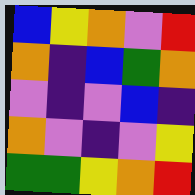[["blue", "yellow", "orange", "violet", "red"], ["orange", "indigo", "blue", "green", "orange"], ["violet", "indigo", "violet", "blue", "indigo"], ["orange", "violet", "indigo", "violet", "yellow"], ["green", "green", "yellow", "orange", "red"]]